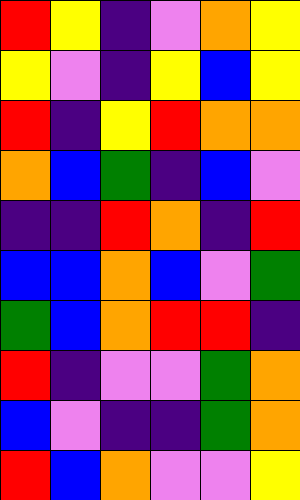[["red", "yellow", "indigo", "violet", "orange", "yellow"], ["yellow", "violet", "indigo", "yellow", "blue", "yellow"], ["red", "indigo", "yellow", "red", "orange", "orange"], ["orange", "blue", "green", "indigo", "blue", "violet"], ["indigo", "indigo", "red", "orange", "indigo", "red"], ["blue", "blue", "orange", "blue", "violet", "green"], ["green", "blue", "orange", "red", "red", "indigo"], ["red", "indigo", "violet", "violet", "green", "orange"], ["blue", "violet", "indigo", "indigo", "green", "orange"], ["red", "blue", "orange", "violet", "violet", "yellow"]]